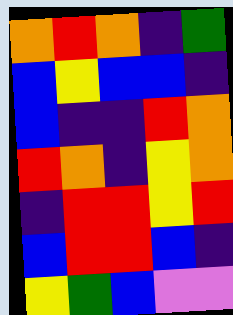[["orange", "red", "orange", "indigo", "green"], ["blue", "yellow", "blue", "blue", "indigo"], ["blue", "indigo", "indigo", "red", "orange"], ["red", "orange", "indigo", "yellow", "orange"], ["indigo", "red", "red", "yellow", "red"], ["blue", "red", "red", "blue", "indigo"], ["yellow", "green", "blue", "violet", "violet"]]